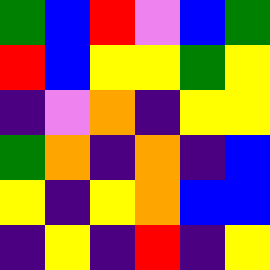[["green", "blue", "red", "violet", "blue", "green"], ["red", "blue", "yellow", "yellow", "green", "yellow"], ["indigo", "violet", "orange", "indigo", "yellow", "yellow"], ["green", "orange", "indigo", "orange", "indigo", "blue"], ["yellow", "indigo", "yellow", "orange", "blue", "blue"], ["indigo", "yellow", "indigo", "red", "indigo", "yellow"]]